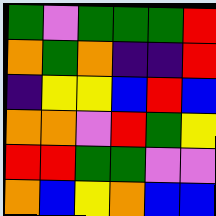[["green", "violet", "green", "green", "green", "red"], ["orange", "green", "orange", "indigo", "indigo", "red"], ["indigo", "yellow", "yellow", "blue", "red", "blue"], ["orange", "orange", "violet", "red", "green", "yellow"], ["red", "red", "green", "green", "violet", "violet"], ["orange", "blue", "yellow", "orange", "blue", "blue"]]